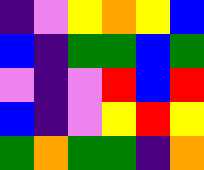[["indigo", "violet", "yellow", "orange", "yellow", "blue"], ["blue", "indigo", "green", "green", "blue", "green"], ["violet", "indigo", "violet", "red", "blue", "red"], ["blue", "indigo", "violet", "yellow", "red", "yellow"], ["green", "orange", "green", "green", "indigo", "orange"]]